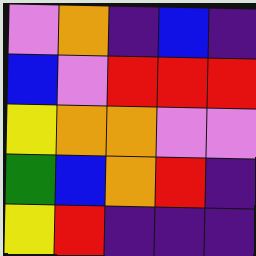[["violet", "orange", "indigo", "blue", "indigo"], ["blue", "violet", "red", "red", "red"], ["yellow", "orange", "orange", "violet", "violet"], ["green", "blue", "orange", "red", "indigo"], ["yellow", "red", "indigo", "indigo", "indigo"]]